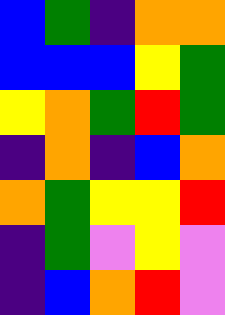[["blue", "green", "indigo", "orange", "orange"], ["blue", "blue", "blue", "yellow", "green"], ["yellow", "orange", "green", "red", "green"], ["indigo", "orange", "indigo", "blue", "orange"], ["orange", "green", "yellow", "yellow", "red"], ["indigo", "green", "violet", "yellow", "violet"], ["indigo", "blue", "orange", "red", "violet"]]